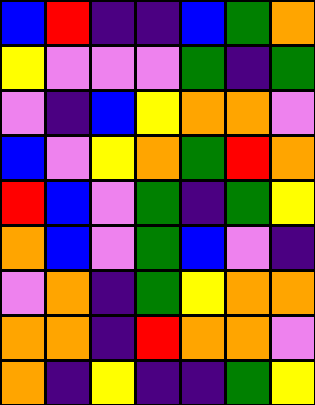[["blue", "red", "indigo", "indigo", "blue", "green", "orange"], ["yellow", "violet", "violet", "violet", "green", "indigo", "green"], ["violet", "indigo", "blue", "yellow", "orange", "orange", "violet"], ["blue", "violet", "yellow", "orange", "green", "red", "orange"], ["red", "blue", "violet", "green", "indigo", "green", "yellow"], ["orange", "blue", "violet", "green", "blue", "violet", "indigo"], ["violet", "orange", "indigo", "green", "yellow", "orange", "orange"], ["orange", "orange", "indigo", "red", "orange", "orange", "violet"], ["orange", "indigo", "yellow", "indigo", "indigo", "green", "yellow"]]